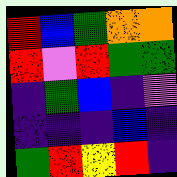[["red", "blue", "green", "orange", "orange"], ["red", "violet", "red", "green", "green"], ["indigo", "green", "blue", "indigo", "violet"], ["indigo", "indigo", "indigo", "blue", "indigo"], ["green", "red", "yellow", "red", "indigo"]]